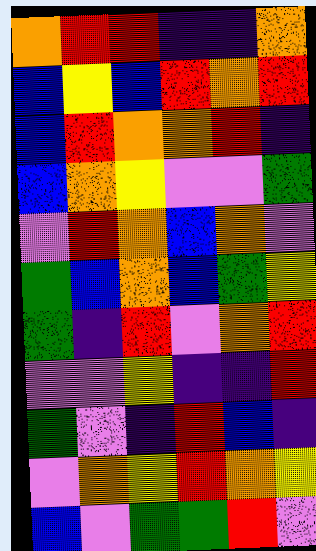[["orange", "red", "red", "indigo", "indigo", "orange"], ["blue", "yellow", "blue", "red", "orange", "red"], ["blue", "red", "orange", "orange", "red", "indigo"], ["blue", "orange", "yellow", "violet", "violet", "green"], ["violet", "red", "orange", "blue", "orange", "violet"], ["green", "blue", "orange", "blue", "green", "yellow"], ["green", "indigo", "red", "violet", "orange", "red"], ["violet", "violet", "yellow", "indigo", "indigo", "red"], ["green", "violet", "indigo", "red", "blue", "indigo"], ["violet", "orange", "yellow", "red", "orange", "yellow"], ["blue", "violet", "green", "green", "red", "violet"]]